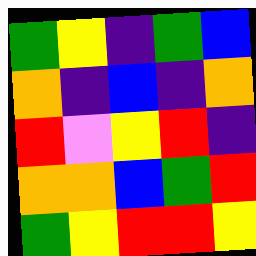[["green", "yellow", "indigo", "green", "blue"], ["orange", "indigo", "blue", "indigo", "orange"], ["red", "violet", "yellow", "red", "indigo"], ["orange", "orange", "blue", "green", "red"], ["green", "yellow", "red", "red", "yellow"]]